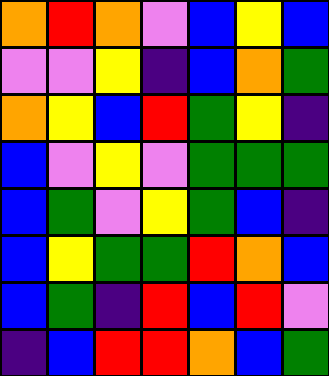[["orange", "red", "orange", "violet", "blue", "yellow", "blue"], ["violet", "violet", "yellow", "indigo", "blue", "orange", "green"], ["orange", "yellow", "blue", "red", "green", "yellow", "indigo"], ["blue", "violet", "yellow", "violet", "green", "green", "green"], ["blue", "green", "violet", "yellow", "green", "blue", "indigo"], ["blue", "yellow", "green", "green", "red", "orange", "blue"], ["blue", "green", "indigo", "red", "blue", "red", "violet"], ["indigo", "blue", "red", "red", "orange", "blue", "green"]]